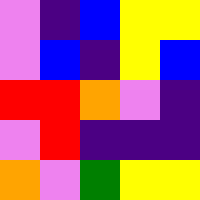[["violet", "indigo", "blue", "yellow", "yellow"], ["violet", "blue", "indigo", "yellow", "blue"], ["red", "red", "orange", "violet", "indigo"], ["violet", "red", "indigo", "indigo", "indigo"], ["orange", "violet", "green", "yellow", "yellow"]]